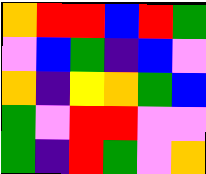[["orange", "red", "red", "blue", "red", "green"], ["violet", "blue", "green", "indigo", "blue", "violet"], ["orange", "indigo", "yellow", "orange", "green", "blue"], ["green", "violet", "red", "red", "violet", "violet"], ["green", "indigo", "red", "green", "violet", "orange"]]